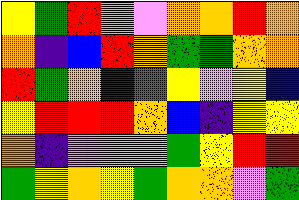[["yellow", "green", "red", "orange", "violet", "orange", "orange", "red", "orange"], ["orange", "indigo", "blue", "red", "orange", "green", "green", "orange", "orange"], ["red", "green", "orange", "indigo", "green", "yellow", "violet", "yellow", "blue"], ["yellow", "red", "red", "red", "orange", "blue", "indigo", "yellow", "yellow"], ["orange", "indigo", "violet", "violet", "orange", "green", "yellow", "red", "red"], ["green", "yellow", "orange", "yellow", "green", "orange", "orange", "violet", "green"]]